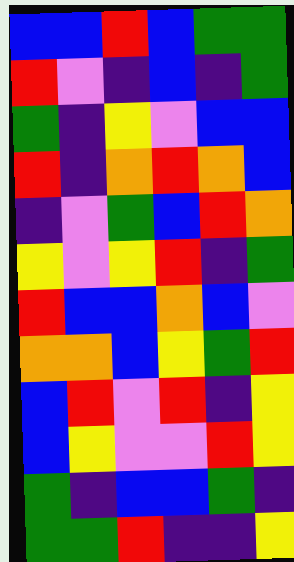[["blue", "blue", "red", "blue", "green", "green"], ["red", "violet", "indigo", "blue", "indigo", "green"], ["green", "indigo", "yellow", "violet", "blue", "blue"], ["red", "indigo", "orange", "red", "orange", "blue"], ["indigo", "violet", "green", "blue", "red", "orange"], ["yellow", "violet", "yellow", "red", "indigo", "green"], ["red", "blue", "blue", "orange", "blue", "violet"], ["orange", "orange", "blue", "yellow", "green", "red"], ["blue", "red", "violet", "red", "indigo", "yellow"], ["blue", "yellow", "violet", "violet", "red", "yellow"], ["green", "indigo", "blue", "blue", "green", "indigo"], ["green", "green", "red", "indigo", "indigo", "yellow"]]